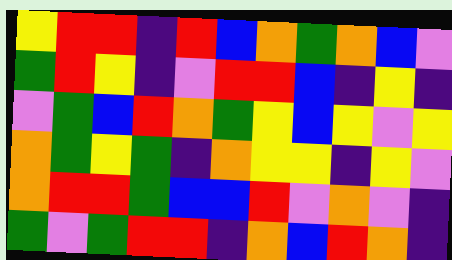[["yellow", "red", "red", "indigo", "red", "blue", "orange", "green", "orange", "blue", "violet"], ["green", "red", "yellow", "indigo", "violet", "red", "red", "blue", "indigo", "yellow", "indigo"], ["violet", "green", "blue", "red", "orange", "green", "yellow", "blue", "yellow", "violet", "yellow"], ["orange", "green", "yellow", "green", "indigo", "orange", "yellow", "yellow", "indigo", "yellow", "violet"], ["orange", "red", "red", "green", "blue", "blue", "red", "violet", "orange", "violet", "indigo"], ["green", "violet", "green", "red", "red", "indigo", "orange", "blue", "red", "orange", "indigo"]]